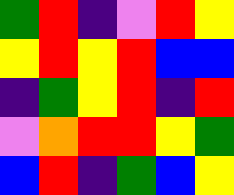[["green", "red", "indigo", "violet", "red", "yellow"], ["yellow", "red", "yellow", "red", "blue", "blue"], ["indigo", "green", "yellow", "red", "indigo", "red"], ["violet", "orange", "red", "red", "yellow", "green"], ["blue", "red", "indigo", "green", "blue", "yellow"]]